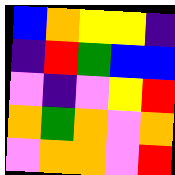[["blue", "orange", "yellow", "yellow", "indigo"], ["indigo", "red", "green", "blue", "blue"], ["violet", "indigo", "violet", "yellow", "red"], ["orange", "green", "orange", "violet", "orange"], ["violet", "orange", "orange", "violet", "red"]]